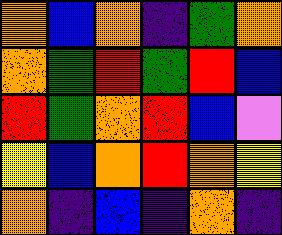[["orange", "blue", "orange", "indigo", "green", "orange"], ["orange", "green", "red", "green", "red", "blue"], ["red", "green", "orange", "red", "blue", "violet"], ["yellow", "blue", "orange", "red", "orange", "yellow"], ["orange", "indigo", "blue", "indigo", "orange", "indigo"]]